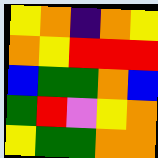[["yellow", "orange", "indigo", "orange", "yellow"], ["orange", "yellow", "red", "red", "red"], ["blue", "green", "green", "orange", "blue"], ["green", "red", "violet", "yellow", "orange"], ["yellow", "green", "green", "orange", "orange"]]